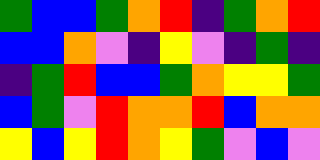[["green", "blue", "blue", "green", "orange", "red", "indigo", "green", "orange", "red"], ["blue", "blue", "orange", "violet", "indigo", "yellow", "violet", "indigo", "green", "indigo"], ["indigo", "green", "red", "blue", "blue", "green", "orange", "yellow", "yellow", "green"], ["blue", "green", "violet", "red", "orange", "orange", "red", "blue", "orange", "orange"], ["yellow", "blue", "yellow", "red", "orange", "yellow", "green", "violet", "blue", "violet"]]